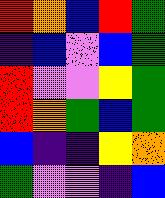[["red", "orange", "blue", "red", "green"], ["indigo", "blue", "violet", "blue", "green"], ["red", "violet", "violet", "yellow", "green"], ["red", "orange", "green", "blue", "green"], ["blue", "indigo", "indigo", "yellow", "orange"], ["green", "violet", "violet", "indigo", "blue"]]